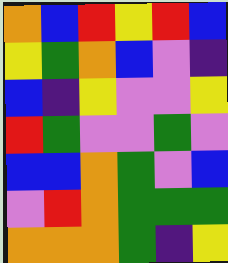[["orange", "blue", "red", "yellow", "red", "blue"], ["yellow", "green", "orange", "blue", "violet", "indigo"], ["blue", "indigo", "yellow", "violet", "violet", "yellow"], ["red", "green", "violet", "violet", "green", "violet"], ["blue", "blue", "orange", "green", "violet", "blue"], ["violet", "red", "orange", "green", "green", "green"], ["orange", "orange", "orange", "green", "indigo", "yellow"]]